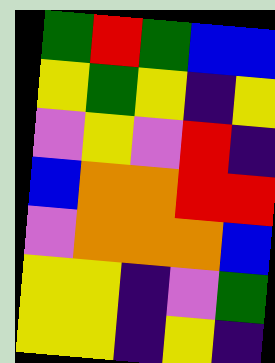[["green", "red", "green", "blue", "blue"], ["yellow", "green", "yellow", "indigo", "yellow"], ["violet", "yellow", "violet", "red", "indigo"], ["blue", "orange", "orange", "red", "red"], ["violet", "orange", "orange", "orange", "blue"], ["yellow", "yellow", "indigo", "violet", "green"], ["yellow", "yellow", "indigo", "yellow", "indigo"]]